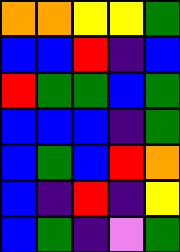[["orange", "orange", "yellow", "yellow", "green"], ["blue", "blue", "red", "indigo", "blue"], ["red", "green", "green", "blue", "green"], ["blue", "blue", "blue", "indigo", "green"], ["blue", "green", "blue", "red", "orange"], ["blue", "indigo", "red", "indigo", "yellow"], ["blue", "green", "indigo", "violet", "green"]]